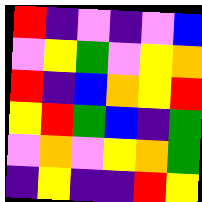[["red", "indigo", "violet", "indigo", "violet", "blue"], ["violet", "yellow", "green", "violet", "yellow", "orange"], ["red", "indigo", "blue", "orange", "yellow", "red"], ["yellow", "red", "green", "blue", "indigo", "green"], ["violet", "orange", "violet", "yellow", "orange", "green"], ["indigo", "yellow", "indigo", "indigo", "red", "yellow"]]